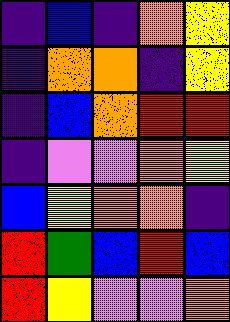[["indigo", "blue", "indigo", "orange", "yellow"], ["indigo", "orange", "orange", "indigo", "yellow"], ["indigo", "blue", "orange", "red", "red"], ["indigo", "violet", "violet", "orange", "yellow"], ["blue", "yellow", "orange", "orange", "indigo"], ["red", "green", "blue", "red", "blue"], ["red", "yellow", "violet", "violet", "orange"]]